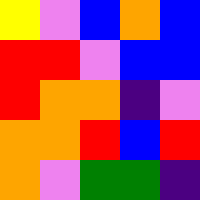[["yellow", "violet", "blue", "orange", "blue"], ["red", "red", "violet", "blue", "blue"], ["red", "orange", "orange", "indigo", "violet"], ["orange", "orange", "red", "blue", "red"], ["orange", "violet", "green", "green", "indigo"]]